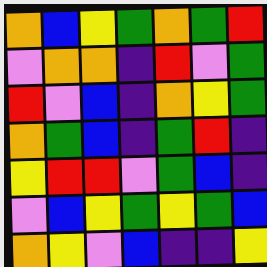[["orange", "blue", "yellow", "green", "orange", "green", "red"], ["violet", "orange", "orange", "indigo", "red", "violet", "green"], ["red", "violet", "blue", "indigo", "orange", "yellow", "green"], ["orange", "green", "blue", "indigo", "green", "red", "indigo"], ["yellow", "red", "red", "violet", "green", "blue", "indigo"], ["violet", "blue", "yellow", "green", "yellow", "green", "blue"], ["orange", "yellow", "violet", "blue", "indigo", "indigo", "yellow"]]